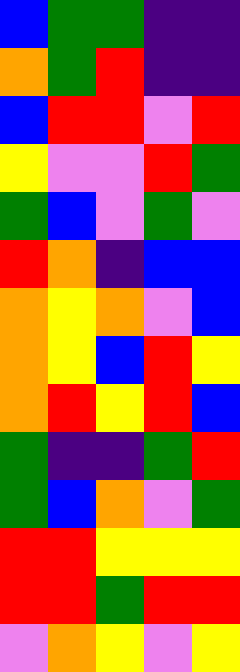[["blue", "green", "green", "indigo", "indigo"], ["orange", "green", "red", "indigo", "indigo"], ["blue", "red", "red", "violet", "red"], ["yellow", "violet", "violet", "red", "green"], ["green", "blue", "violet", "green", "violet"], ["red", "orange", "indigo", "blue", "blue"], ["orange", "yellow", "orange", "violet", "blue"], ["orange", "yellow", "blue", "red", "yellow"], ["orange", "red", "yellow", "red", "blue"], ["green", "indigo", "indigo", "green", "red"], ["green", "blue", "orange", "violet", "green"], ["red", "red", "yellow", "yellow", "yellow"], ["red", "red", "green", "red", "red"], ["violet", "orange", "yellow", "violet", "yellow"]]